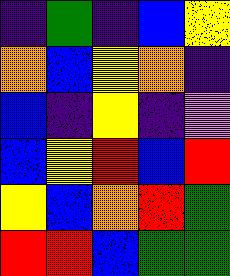[["indigo", "green", "indigo", "blue", "yellow"], ["orange", "blue", "yellow", "orange", "indigo"], ["blue", "indigo", "yellow", "indigo", "violet"], ["blue", "yellow", "red", "blue", "red"], ["yellow", "blue", "orange", "red", "green"], ["red", "red", "blue", "green", "green"]]